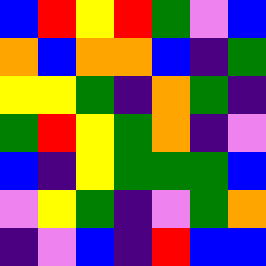[["blue", "red", "yellow", "red", "green", "violet", "blue"], ["orange", "blue", "orange", "orange", "blue", "indigo", "green"], ["yellow", "yellow", "green", "indigo", "orange", "green", "indigo"], ["green", "red", "yellow", "green", "orange", "indigo", "violet"], ["blue", "indigo", "yellow", "green", "green", "green", "blue"], ["violet", "yellow", "green", "indigo", "violet", "green", "orange"], ["indigo", "violet", "blue", "indigo", "red", "blue", "blue"]]